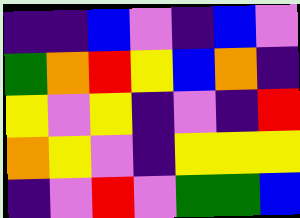[["indigo", "indigo", "blue", "violet", "indigo", "blue", "violet"], ["green", "orange", "red", "yellow", "blue", "orange", "indigo"], ["yellow", "violet", "yellow", "indigo", "violet", "indigo", "red"], ["orange", "yellow", "violet", "indigo", "yellow", "yellow", "yellow"], ["indigo", "violet", "red", "violet", "green", "green", "blue"]]